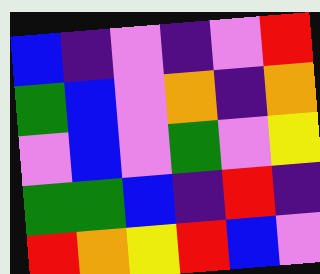[["blue", "indigo", "violet", "indigo", "violet", "red"], ["green", "blue", "violet", "orange", "indigo", "orange"], ["violet", "blue", "violet", "green", "violet", "yellow"], ["green", "green", "blue", "indigo", "red", "indigo"], ["red", "orange", "yellow", "red", "blue", "violet"]]